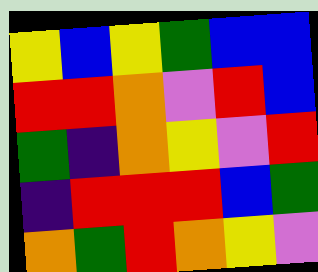[["yellow", "blue", "yellow", "green", "blue", "blue"], ["red", "red", "orange", "violet", "red", "blue"], ["green", "indigo", "orange", "yellow", "violet", "red"], ["indigo", "red", "red", "red", "blue", "green"], ["orange", "green", "red", "orange", "yellow", "violet"]]